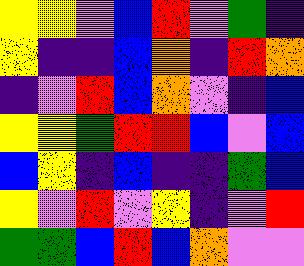[["yellow", "yellow", "violet", "blue", "red", "violet", "green", "indigo"], ["yellow", "indigo", "indigo", "blue", "orange", "indigo", "red", "orange"], ["indigo", "violet", "red", "blue", "orange", "violet", "indigo", "blue"], ["yellow", "yellow", "green", "red", "red", "blue", "violet", "blue"], ["blue", "yellow", "indigo", "blue", "indigo", "indigo", "green", "blue"], ["yellow", "violet", "red", "violet", "yellow", "indigo", "violet", "red"], ["green", "green", "blue", "red", "blue", "orange", "violet", "violet"]]